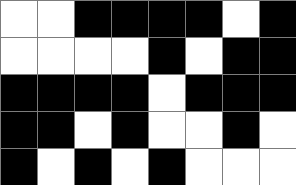[["white", "white", "black", "black", "black", "black", "white", "black"], ["white", "white", "white", "white", "black", "white", "black", "black"], ["black", "black", "black", "black", "white", "black", "black", "black"], ["black", "black", "white", "black", "white", "white", "black", "white"], ["black", "white", "black", "white", "black", "white", "white", "white"]]